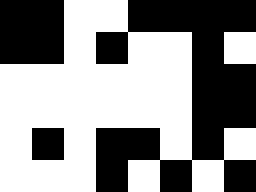[["black", "black", "white", "white", "black", "black", "black", "black"], ["black", "black", "white", "black", "white", "white", "black", "white"], ["white", "white", "white", "white", "white", "white", "black", "black"], ["white", "white", "white", "white", "white", "white", "black", "black"], ["white", "black", "white", "black", "black", "white", "black", "white"], ["white", "white", "white", "black", "white", "black", "white", "black"]]